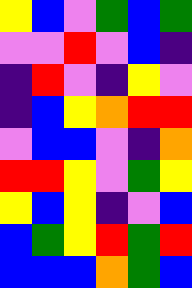[["yellow", "blue", "violet", "green", "blue", "green"], ["violet", "violet", "red", "violet", "blue", "indigo"], ["indigo", "red", "violet", "indigo", "yellow", "violet"], ["indigo", "blue", "yellow", "orange", "red", "red"], ["violet", "blue", "blue", "violet", "indigo", "orange"], ["red", "red", "yellow", "violet", "green", "yellow"], ["yellow", "blue", "yellow", "indigo", "violet", "blue"], ["blue", "green", "yellow", "red", "green", "red"], ["blue", "blue", "blue", "orange", "green", "blue"]]